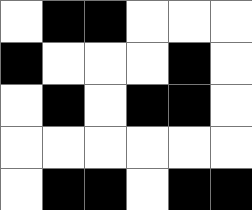[["white", "black", "black", "white", "white", "white"], ["black", "white", "white", "white", "black", "white"], ["white", "black", "white", "black", "black", "white"], ["white", "white", "white", "white", "white", "white"], ["white", "black", "black", "white", "black", "black"]]